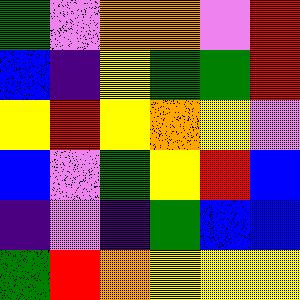[["green", "violet", "orange", "orange", "violet", "red"], ["blue", "indigo", "yellow", "green", "green", "red"], ["yellow", "red", "yellow", "orange", "yellow", "violet"], ["blue", "violet", "green", "yellow", "red", "blue"], ["indigo", "violet", "indigo", "green", "blue", "blue"], ["green", "red", "orange", "yellow", "yellow", "yellow"]]